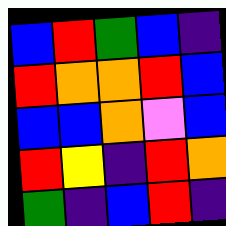[["blue", "red", "green", "blue", "indigo"], ["red", "orange", "orange", "red", "blue"], ["blue", "blue", "orange", "violet", "blue"], ["red", "yellow", "indigo", "red", "orange"], ["green", "indigo", "blue", "red", "indigo"]]